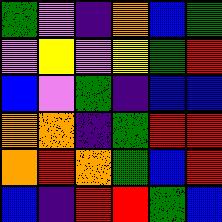[["green", "violet", "indigo", "orange", "blue", "green"], ["violet", "yellow", "violet", "yellow", "green", "red"], ["blue", "violet", "green", "indigo", "blue", "blue"], ["orange", "orange", "indigo", "green", "red", "red"], ["orange", "red", "orange", "green", "blue", "red"], ["blue", "indigo", "red", "red", "green", "blue"]]